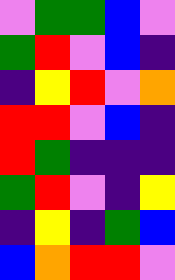[["violet", "green", "green", "blue", "violet"], ["green", "red", "violet", "blue", "indigo"], ["indigo", "yellow", "red", "violet", "orange"], ["red", "red", "violet", "blue", "indigo"], ["red", "green", "indigo", "indigo", "indigo"], ["green", "red", "violet", "indigo", "yellow"], ["indigo", "yellow", "indigo", "green", "blue"], ["blue", "orange", "red", "red", "violet"]]